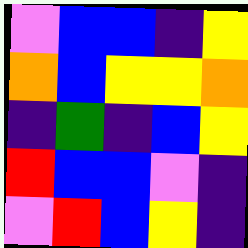[["violet", "blue", "blue", "indigo", "yellow"], ["orange", "blue", "yellow", "yellow", "orange"], ["indigo", "green", "indigo", "blue", "yellow"], ["red", "blue", "blue", "violet", "indigo"], ["violet", "red", "blue", "yellow", "indigo"]]